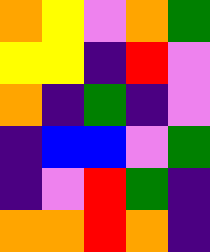[["orange", "yellow", "violet", "orange", "green"], ["yellow", "yellow", "indigo", "red", "violet"], ["orange", "indigo", "green", "indigo", "violet"], ["indigo", "blue", "blue", "violet", "green"], ["indigo", "violet", "red", "green", "indigo"], ["orange", "orange", "red", "orange", "indigo"]]